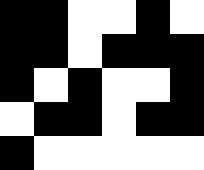[["black", "black", "white", "white", "black", "white"], ["black", "black", "white", "black", "black", "black"], ["black", "white", "black", "white", "white", "black"], ["white", "black", "black", "white", "black", "black"], ["black", "white", "white", "white", "white", "white"]]